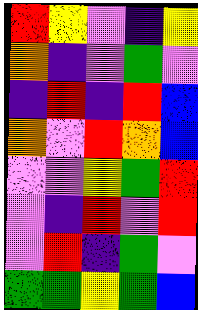[["red", "yellow", "violet", "indigo", "yellow"], ["orange", "indigo", "violet", "green", "violet"], ["indigo", "red", "indigo", "red", "blue"], ["orange", "violet", "red", "orange", "blue"], ["violet", "violet", "yellow", "green", "red"], ["violet", "indigo", "red", "violet", "red"], ["violet", "red", "indigo", "green", "violet"], ["green", "green", "yellow", "green", "blue"]]